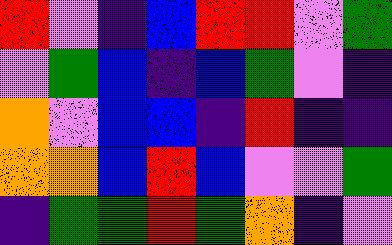[["red", "violet", "indigo", "blue", "red", "red", "violet", "green"], ["violet", "green", "blue", "indigo", "blue", "green", "violet", "indigo"], ["orange", "violet", "blue", "blue", "indigo", "red", "indigo", "indigo"], ["orange", "orange", "blue", "red", "blue", "violet", "violet", "green"], ["indigo", "green", "green", "red", "green", "orange", "indigo", "violet"]]